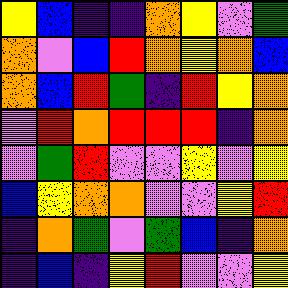[["yellow", "blue", "indigo", "indigo", "orange", "yellow", "violet", "green"], ["orange", "violet", "blue", "red", "orange", "yellow", "orange", "blue"], ["orange", "blue", "red", "green", "indigo", "red", "yellow", "orange"], ["violet", "red", "orange", "red", "red", "red", "indigo", "orange"], ["violet", "green", "red", "violet", "violet", "yellow", "violet", "yellow"], ["blue", "yellow", "orange", "orange", "violet", "violet", "yellow", "red"], ["indigo", "orange", "green", "violet", "green", "blue", "indigo", "orange"], ["indigo", "blue", "indigo", "yellow", "red", "violet", "violet", "yellow"]]